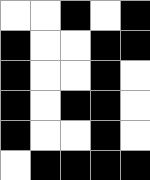[["white", "white", "black", "white", "black"], ["black", "white", "white", "black", "black"], ["black", "white", "white", "black", "white"], ["black", "white", "black", "black", "white"], ["black", "white", "white", "black", "white"], ["white", "black", "black", "black", "black"]]